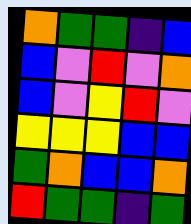[["orange", "green", "green", "indigo", "blue"], ["blue", "violet", "red", "violet", "orange"], ["blue", "violet", "yellow", "red", "violet"], ["yellow", "yellow", "yellow", "blue", "blue"], ["green", "orange", "blue", "blue", "orange"], ["red", "green", "green", "indigo", "green"]]